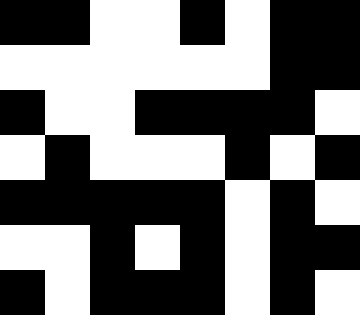[["black", "black", "white", "white", "black", "white", "black", "black"], ["white", "white", "white", "white", "white", "white", "black", "black"], ["black", "white", "white", "black", "black", "black", "black", "white"], ["white", "black", "white", "white", "white", "black", "white", "black"], ["black", "black", "black", "black", "black", "white", "black", "white"], ["white", "white", "black", "white", "black", "white", "black", "black"], ["black", "white", "black", "black", "black", "white", "black", "white"]]